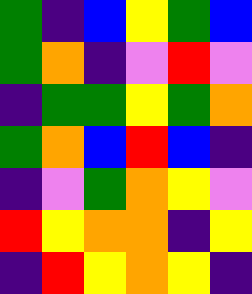[["green", "indigo", "blue", "yellow", "green", "blue"], ["green", "orange", "indigo", "violet", "red", "violet"], ["indigo", "green", "green", "yellow", "green", "orange"], ["green", "orange", "blue", "red", "blue", "indigo"], ["indigo", "violet", "green", "orange", "yellow", "violet"], ["red", "yellow", "orange", "orange", "indigo", "yellow"], ["indigo", "red", "yellow", "orange", "yellow", "indigo"]]